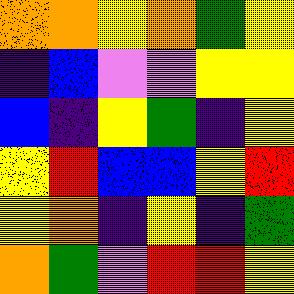[["orange", "orange", "yellow", "orange", "green", "yellow"], ["indigo", "blue", "violet", "violet", "yellow", "yellow"], ["blue", "indigo", "yellow", "green", "indigo", "yellow"], ["yellow", "red", "blue", "blue", "yellow", "red"], ["yellow", "orange", "indigo", "yellow", "indigo", "green"], ["orange", "green", "violet", "red", "red", "yellow"]]